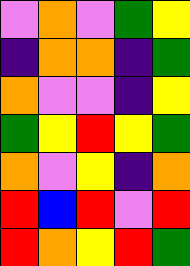[["violet", "orange", "violet", "green", "yellow"], ["indigo", "orange", "orange", "indigo", "green"], ["orange", "violet", "violet", "indigo", "yellow"], ["green", "yellow", "red", "yellow", "green"], ["orange", "violet", "yellow", "indigo", "orange"], ["red", "blue", "red", "violet", "red"], ["red", "orange", "yellow", "red", "green"]]